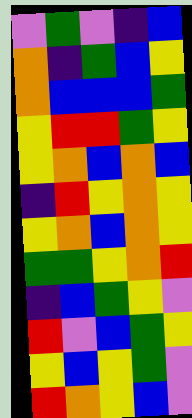[["violet", "green", "violet", "indigo", "blue"], ["orange", "indigo", "green", "blue", "yellow"], ["orange", "blue", "blue", "blue", "green"], ["yellow", "red", "red", "green", "yellow"], ["yellow", "orange", "blue", "orange", "blue"], ["indigo", "red", "yellow", "orange", "yellow"], ["yellow", "orange", "blue", "orange", "yellow"], ["green", "green", "yellow", "orange", "red"], ["indigo", "blue", "green", "yellow", "violet"], ["red", "violet", "blue", "green", "yellow"], ["yellow", "blue", "yellow", "green", "violet"], ["red", "orange", "yellow", "blue", "violet"]]